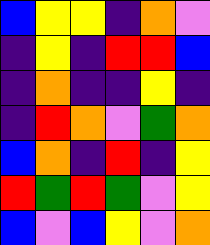[["blue", "yellow", "yellow", "indigo", "orange", "violet"], ["indigo", "yellow", "indigo", "red", "red", "blue"], ["indigo", "orange", "indigo", "indigo", "yellow", "indigo"], ["indigo", "red", "orange", "violet", "green", "orange"], ["blue", "orange", "indigo", "red", "indigo", "yellow"], ["red", "green", "red", "green", "violet", "yellow"], ["blue", "violet", "blue", "yellow", "violet", "orange"]]